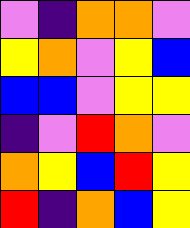[["violet", "indigo", "orange", "orange", "violet"], ["yellow", "orange", "violet", "yellow", "blue"], ["blue", "blue", "violet", "yellow", "yellow"], ["indigo", "violet", "red", "orange", "violet"], ["orange", "yellow", "blue", "red", "yellow"], ["red", "indigo", "orange", "blue", "yellow"]]